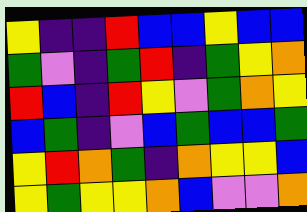[["yellow", "indigo", "indigo", "red", "blue", "blue", "yellow", "blue", "blue"], ["green", "violet", "indigo", "green", "red", "indigo", "green", "yellow", "orange"], ["red", "blue", "indigo", "red", "yellow", "violet", "green", "orange", "yellow"], ["blue", "green", "indigo", "violet", "blue", "green", "blue", "blue", "green"], ["yellow", "red", "orange", "green", "indigo", "orange", "yellow", "yellow", "blue"], ["yellow", "green", "yellow", "yellow", "orange", "blue", "violet", "violet", "orange"]]